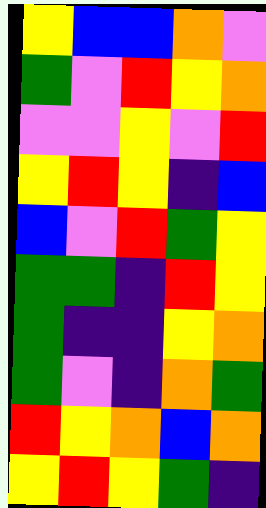[["yellow", "blue", "blue", "orange", "violet"], ["green", "violet", "red", "yellow", "orange"], ["violet", "violet", "yellow", "violet", "red"], ["yellow", "red", "yellow", "indigo", "blue"], ["blue", "violet", "red", "green", "yellow"], ["green", "green", "indigo", "red", "yellow"], ["green", "indigo", "indigo", "yellow", "orange"], ["green", "violet", "indigo", "orange", "green"], ["red", "yellow", "orange", "blue", "orange"], ["yellow", "red", "yellow", "green", "indigo"]]